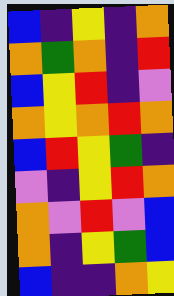[["blue", "indigo", "yellow", "indigo", "orange"], ["orange", "green", "orange", "indigo", "red"], ["blue", "yellow", "red", "indigo", "violet"], ["orange", "yellow", "orange", "red", "orange"], ["blue", "red", "yellow", "green", "indigo"], ["violet", "indigo", "yellow", "red", "orange"], ["orange", "violet", "red", "violet", "blue"], ["orange", "indigo", "yellow", "green", "blue"], ["blue", "indigo", "indigo", "orange", "yellow"]]